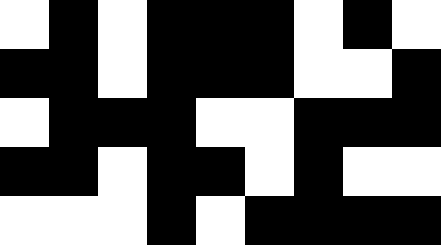[["white", "black", "white", "black", "black", "black", "white", "black", "white"], ["black", "black", "white", "black", "black", "black", "white", "white", "black"], ["white", "black", "black", "black", "white", "white", "black", "black", "black"], ["black", "black", "white", "black", "black", "white", "black", "white", "white"], ["white", "white", "white", "black", "white", "black", "black", "black", "black"]]